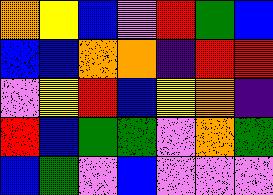[["orange", "yellow", "blue", "violet", "red", "green", "blue"], ["blue", "blue", "orange", "orange", "indigo", "red", "red"], ["violet", "yellow", "red", "blue", "yellow", "orange", "indigo"], ["red", "blue", "green", "green", "violet", "orange", "green"], ["blue", "green", "violet", "blue", "violet", "violet", "violet"]]